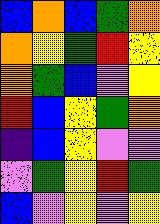[["blue", "orange", "blue", "green", "orange"], ["orange", "yellow", "green", "red", "yellow"], ["orange", "green", "blue", "violet", "yellow"], ["red", "blue", "yellow", "green", "orange"], ["indigo", "blue", "yellow", "violet", "violet"], ["violet", "green", "yellow", "red", "green"], ["blue", "violet", "yellow", "violet", "yellow"]]